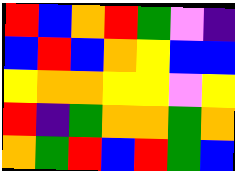[["red", "blue", "orange", "red", "green", "violet", "indigo"], ["blue", "red", "blue", "orange", "yellow", "blue", "blue"], ["yellow", "orange", "orange", "yellow", "yellow", "violet", "yellow"], ["red", "indigo", "green", "orange", "orange", "green", "orange"], ["orange", "green", "red", "blue", "red", "green", "blue"]]